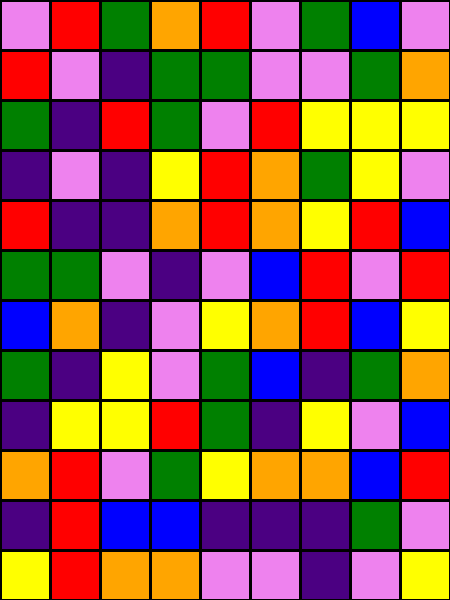[["violet", "red", "green", "orange", "red", "violet", "green", "blue", "violet"], ["red", "violet", "indigo", "green", "green", "violet", "violet", "green", "orange"], ["green", "indigo", "red", "green", "violet", "red", "yellow", "yellow", "yellow"], ["indigo", "violet", "indigo", "yellow", "red", "orange", "green", "yellow", "violet"], ["red", "indigo", "indigo", "orange", "red", "orange", "yellow", "red", "blue"], ["green", "green", "violet", "indigo", "violet", "blue", "red", "violet", "red"], ["blue", "orange", "indigo", "violet", "yellow", "orange", "red", "blue", "yellow"], ["green", "indigo", "yellow", "violet", "green", "blue", "indigo", "green", "orange"], ["indigo", "yellow", "yellow", "red", "green", "indigo", "yellow", "violet", "blue"], ["orange", "red", "violet", "green", "yellow", "orange", "orange", "blue", "red"], ["indigo", "red", "blue", "blue", "indigo", "indigo", "indigo", "green", "violet"], ["yellow", "red", "orange", "orange", "violet", "violet", "indigo", "violet", "yellow"]]